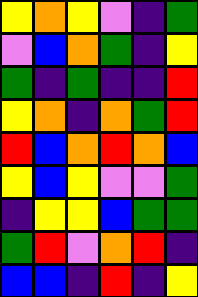[["yellow", "orange", "yellow", "violet", "indigo", "green"], ["violet", "blue", "orange", "green", "indigo", "yellow"], ["green", "indigo", "green", "indigo", "indigo", "red"], ["yellow", "orange", "indigo", "orange", "green", "red"], ["red", "blue", "orange", "red", "orange", "blue"], ["yellow", "blue", "yellow", "violet", "violet", "green"], ["indigo", "yellow", "yellow", "blue", "green", "green"], ["green", "red", "violet", "orange", "red", "indigo"], ["blue", "blue", "indigo", "red", "indigo", "yellow"]]